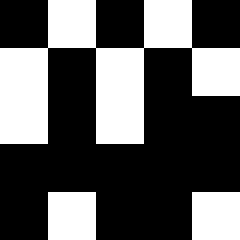[["black", "white", "black", "white", "black"], ["white", "black", "white", "black", "white"], ["white", "black", "white", "black", "black"], ["black", "black", "black", "black", "black"], ["black", "white", "black", "black", "white"]]